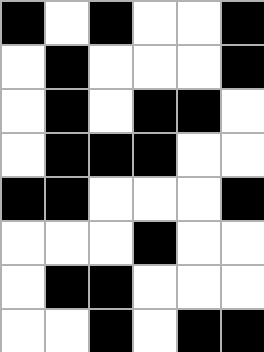[["black", "white", "black", "white", "white", "black"], ["white", "black", "white", "white", "white", "black"], ["white", "black", "white", "black", "black", "white"], ["white", "black", "black", "black", "white", "white"], ["black", "black", "white", "white", "white", "black"], ["white", "white", "white", "black", "white", "white"], ["white", "black", "black", "white", "white", "white"], ["white", "white", "black", "white", "black", "black"]]